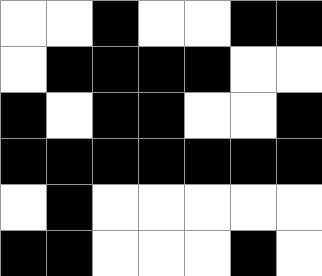[["white", "white", "black", "white", "white", "black", "black"], ["white", "black", "black", "black", "black", "white", "white"], ["black", "white", "black", "black", "white", "white", "black"], ["black", "black", "black", "black", "black", "black", "black"], ["white", "black", "white", "white", "white", "white", "white"], ["black", "black", "white", "white", "white", "black", "white"]]